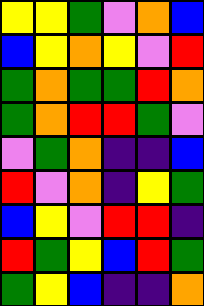[["yellow", "yellow", "green", "violet", "orange", "blue"], ["blue", "yellow", "orange", "yellow", "violet", "red"], ["green", "orange", "green", "green", "red", "orange"], ["green", "orange", "red", "red", "green", "violet"], ["violet", "green", "orange", "indigo", "indigo", "blue"], ["red", "violet", "orange", "indigo", "yellow", "green"], ["blue", "yellow", "violet", "red", "red", "indigo"], ["red", "green", "yellow", "blue", "red", "green"], ["green", "yellow", "blue", "indigo", "indigo", "orange"]]